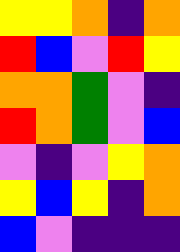[["yellow", "yellow", "orange", "indigo", "orange"], ["red", "blue", "violet", "red", "yellow"], ["orange", "orange", "green", "violet", "indigo"], ["red", "orange", "green", "violet", "blue"], ["violet", "indigo", "violet", "yellow", "orange"], ["yellow", "blue", "yellow", "indigo", "orange"], ["blue", "violet", "indigo", "indigo", "indigo"]]